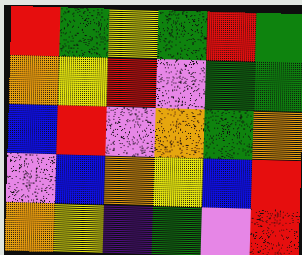[["red", "green", "yellow", "green", "red", "green"], ["orange", "yellow", "red", "violet", "green", "green"], ["blue", "red", "violet", "orange", "green", "orange"], ["violet", "blue", "orange", "yellow", "blue", "red"], ["orange", "yellow", "indigo", "green", "violet", "red"]]